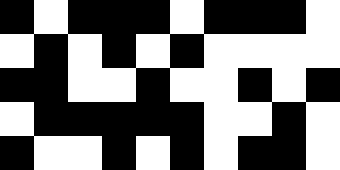[["black", "white", "black", "black", "black", "white", "black", "black", "black", "white"], ["white", "black", "white", "black", "white", "black", "white", "white", "white", "white"], ["black", "black", "white", "white", "black", "white", "white", "black", "white", "black"], ["white", "black", "black", "black", "black", "black", "white", "white", "black", "white"], ["black", "white", "white", "black", "white", "black", "white", "black", "black", "white"]]